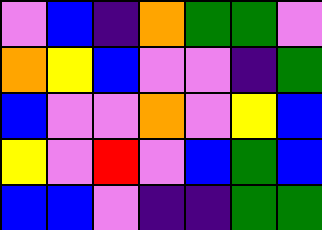[["violet", "blue", "indigo", "orange", "green", "green", "violet"], ["orange", "yellow", "blue", "violet", "violet", "indigo", "green"], ["blue", "violet", "violet", "orange", "violet", "yellow", "blue"], ["yellow", "violet", "red", "violet", "blue", "green", "blue"], ["blue", "blue", "violet", "indigo", "indigo", "green", "green"]]